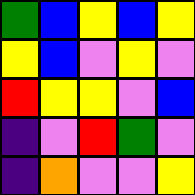[["green", "blue", "yellow", "blue", "yellow"], ["yellow", "blue", "violet", "yellow", "violet"], ["red", "yellow", "yellow", "violet", "blue"], ["indigo", "violet", "red", "green", "violet"], ["indigo", "orange", "violet", "violet", "yellow"]]